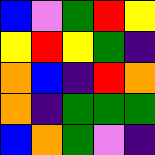[["blue", "violet", "green", "red", "yellow"], ["yellow", "red", "yellow", "green", "indigo"], ["orange", "blue", "indigo", "red", "orange"], ["orange", "indigo", "green", "green", "green"], ["blue", "orange", "green", "violet", "indigo"]]